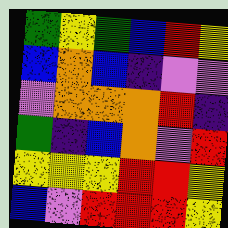[["green", "yellow", "green", "blue", "red", "yellow"], ["blue", "orange", "blue", "indigo", "violet", "violet"], ["violet", "orange", "orange", "orange", "red", "indigo"], ["green", "indigo", "blue", "orange", "violet", "red"], ["yellow", "yellow", "yellow", "red", "red", "yellow"], ["blue", "violet", "red", "red", "red", "yellow"]]